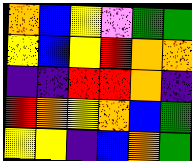[["orange", "blue", "yellow", "violet", "green", "green"], ["yellow", "blue", "yellow", "red", "orange", "orange"], ["indigo", "indigo", "red", "red", "orange", "indigo"], ["red", "orange", "yellow", "orange", "blue", "green"], ["yellow", "yellow", "indigo", "blue", "orange", "green"]]